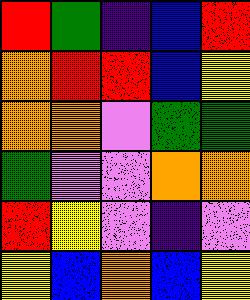[["red", "green", "indigo", "blue", "red"], ["orange", "red", "red", "blue", "yellow"], ["orange", "orange", "violet", "green", "green"], ["green", "violet", "violet", "orange", "orange"], ["red", "yellow", "violet", "indigo", "violet"], ["yellow", "blue", "orange", "blue", "yellow"]]